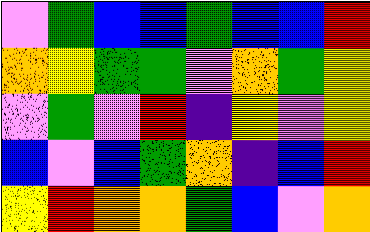[["violet", "green", "blue", "blue", "green", "blue", "blue", "red"], ["orange", "yellow", "green", "green", "violet", "orange", "green", "yellow"], ["violet", "green", "violet", "red", "indigo", "yellow", "violet", "yellow"], ["blue", "violet", "blue", "green", "orange", "indigo", "blue", "red"], ["yellow", "red", "orange", "orange", "green", "blue", "violet", "orange"]]